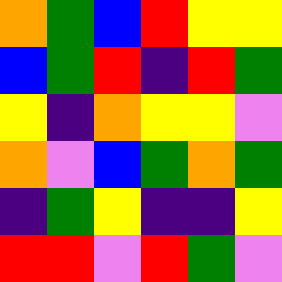[["orange", "green", "blue", "red", "yellow", "yellow"], ["blue", "green", "red", "indigo", "red", "green"], ["yellow", "indigo", "orange", "yellow", "yellow", "violet"], ["orange", "violet", "blue", "green", "orange", "green"], ["indigo", "green", "yellow", "indigo", "indigo", "yellow"], ["red", "red", "violet", "red", "green", "violet"]]